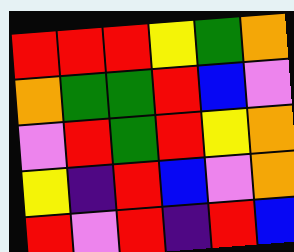[["red", "red", "red", "yellow", "green", "orange"], ["orange", "green", "green", "red", "blue", "violet"], ["violet", "red", "green", "red", "yellow", "orange"], ["yellow", "indigo", "red", "blue", "violet", "orange"], ["red", "violet", "red", "indigo", "red", "blue"]]